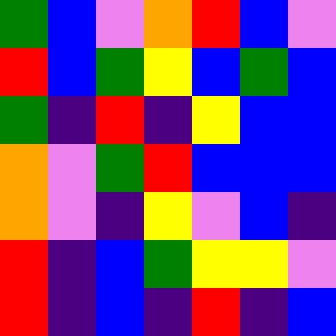[["green", "blue", "violet", "orange", "red", "blue", "violet"], ["red", "blue", "green", "yellow", "blue", "green", "blue"], ["green", "indigo", "red", "indigo", "yellow", "blue", "blue"], ["orange", "violet", "green", "red", "blue", "blue", "blue"], ["orange", "violet", "indigo", "yellow", "violet", "blue", "indigo"], ["red", "indigo", "blue", "green", "yellow", "yellow", "violet"], ["red", "indigo", "blue", "indigo", "red", "indigo", "blue"]]